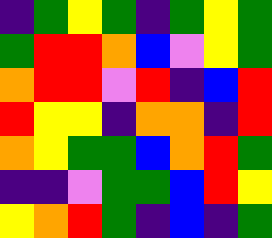[["indigo", "green", "yellow", "green", "indigo", "green", "yellow", "green"], ["green", "red", "red", "orange", "blue", "violet", "yellow", "green"], ["orange", "red", "red", "violet", "red", "indigo", "blue", "red"], ["red", "yellow", "yellow", "indigo", "orange", "orange", "indigo", "red"], ["orange", "yellow", "green", "green", "blue", "orange", "red", "green"], ["indigo", "indigo", "violet", "green", "green", "blue", "red", "yellow"], ["yellow", "orange", "red", "green", "indigo", "blue", "indigo", "green"]]